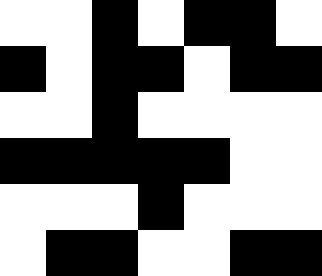[["white", "white", "black", "white", "black", "black", "white"], ["black", "white", "black", "black", "white", "black", "black"], ["white", "white", "black", "white", "white", "white", "white"], ["black", "black", "black", "black", "black", "white", "white"], ["white", "white", "white", "black", "white", "white", "white"], ["white", "black", "black", "white", "white", "black", "black"]]